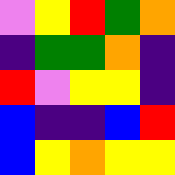[["violet", "yellow", "red", "green", "orange"], ["indigo", "green", "green", "orange", "indigo"], ["red", "violet", "yellow", "yellow", "indigo"], ["blue", "indigo", "indigo", "blue", "red"], ["blue", "yellow", "orange", "yellow", "yellow"]]